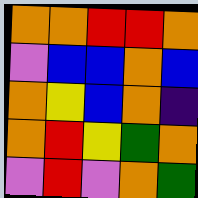[["orange", "orange", "red", "red", "orange"], ["violet", "blue", "blue", "orange", "blue"], ["orange", "yellow", "blue", "orange", "indigo"], ["orange", "red", "yellow", "green", "orange"], ["violet", "red", "violet", "orange", "green"]]